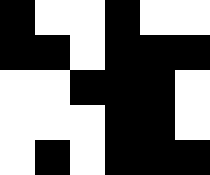[["black", "white", "white", "black", "white", "white"], ["black", "black", "white", "black", "black", "black"], ["white", "white", "black", "black", "black", "white"], ["white", "white", "white", "black", "black", "white"], ["white", "black", "white", "black", "black", "black"]]